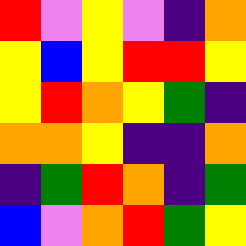[["red", "violet", "yellow", "violet", "indigo", "orange"], ["yellow", "blue", "yellow", "red", "red", "yellow"], ["yellow", "red", "orange", "yellow", "green", "indigo"], ["orange", "orange", "yellow", "indigo", "indigo", "orange"], ["indigo", "green", "red", "orange", "indigo", "green"], ["blue", "violet", "orange", "red", "green", "yellow"]]